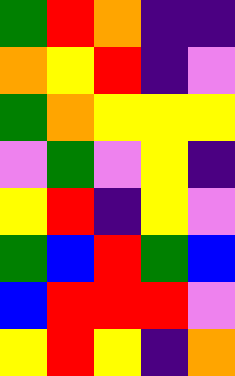[["green", "red", "orange", "indigo", "indigo"], ["orange", "yellow", "red", "indigo", "violet"], ["green", "orange", "yellow", "yellow", "yellow"], ["violet", "green", "violet", "yellow", "indigo"], ["yellow", "red", "indigo", "yellow", "violet"], ["green", "blue", "red", "green", "blue"], ["blue", "red", "red", "red", "violet"], ["yellow", "red", "yellow", "indigo", "orange"]]